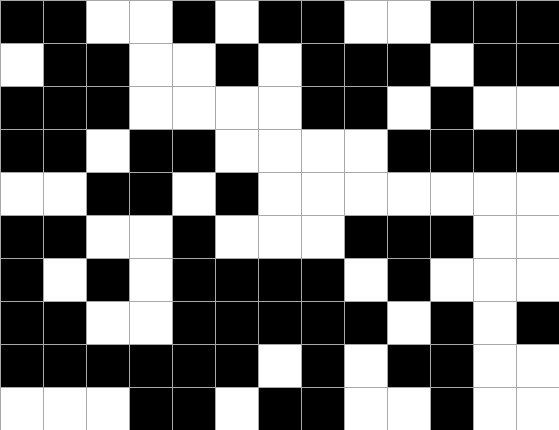[["black", "black", "white", "white", "black", "white", "black", "black", "white", "white", "black", "black", "black"], ["white", "black", "black", "white", "white", "black", "white", "black", "black", "black", "white", "black", "black"], ["black", "black", "black", "white", "white", "white", "white", "black", "black", "white", "black", "white", "white"], ["black", "black", "white", "black", "black", "white", "white", "white", "white", "black", "black", "black", "black"], ["white", "white", "black", "black", "white", "black", "white", "white", "white", "white", "white", "white", "white"], ["black", "black", "white", "white", "black", "white", "white", "white", "black", "black", "black", "white", "white"], ["black", "white", "black", "white", "black", "black", "black", "black", "white", "black", "white", "white", "white"], ["black", "black", "white", "white", "black", "black", "black", "black", "black", "white", "black", "white", "black"], ["black", "black", "black", "black", "black", "black", "white", "black", "white", "black", "black", "white", "white"], ["white", "white", "white", "black", "black", "white", "black", "black", "white", "white", "black", "white", "white"]]